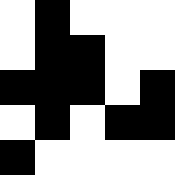[["white", "black", "white", "white", "white"], ["white", "black", "black", "white", "white"], ["black", "black", "black", "white", "black"], ["white", "black", "white", "black", "black"], ["black", "white", "white", "white", "white"]]